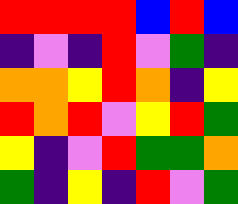[["red", "red", "red", "red", "blue", "red", "blue"], ["indigo", "violet", "indigo", "red", "violet", "green", "indigo"], ["orange", "orange", "yellow", "red", "orange", "indigo", "yellow"], ["red", "orange", "red", "violet", "yellow", "red", "green"], ["yellow", "indigo", "violet", "red", "green", "green", "orange"], ["green", "indigo", "yellow", "indigo", "red", "violet", "green"]]